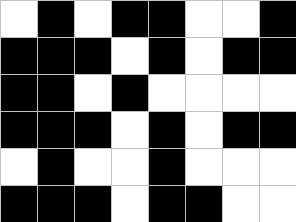[["white", "black", "white", "black", "black", "white", "white", "black"], ["black", "black", "black", "white", "black", "white", "black", "black"], ["black", "black", "white", "black", "white", "white", "white", "white"], ["black", "black", "black", "white", "black", "white", "black", "black"], ["white", "black", "white", "white", "black", "white", "white", "white"], ["black", "black", "black", "white", "black", "black", "white", "white"]]